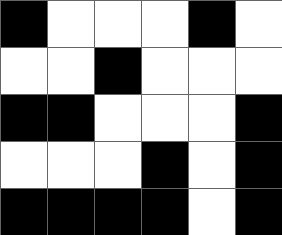[["black", "white", "white", "white", "black", "white"], ["white", "white", "black", "white", "white", "white"], ["black", "black", "white", "white", "white", "black"], ["white", "white", "white", "black", "white", "black"], ["black", "black", "black", "black", "white", "black"]]